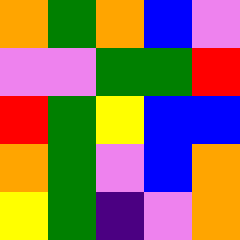[["orange", "green", "orange", "blue", "violet"], ["violet", "violet", "green", "green", "red"], ["red", "green", "yellow", "blue", "blue"], ["orange", "green", "violet", "blue", "orange"], ["yellow", "green", "indigo", "violet", "orange"]]